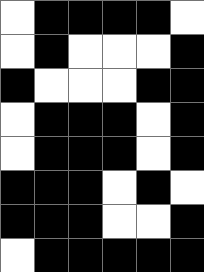[["white", "black", "black", "black", "black", "white"], ["white", "black", "white", "white", "white", "black"], ["black", "white", "white", "white", "black", "black"], ["white", "black", "black", "black", "white", "black"], ["white", "black", "black", "black", "white", "black"], ["black", "black", "black", "white", "black", "white"], ["black", "black", "black", "white", "white", "black"], ["white", "black", "black", "black", "black", "black"]]